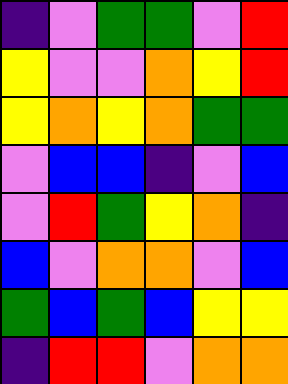[["indigo", "violet", "green", "green", "violet", "red"], ["yellow", "violet", "violet", "orange", "yellow", "red"], ["yellow", "orange", "yellow", "orange", "green", "green"], ["violet", "blue", "blue", "indigo", "violet", "blue"], ["violet", "red", "green", "yellow", "orange", "indigo"], ["blue", "violet", "orange", "orange", "violet", "blue"], ["green", "blue", "green", "blue", "yellow", "yellow"], ["indigo", "red", "red", "violet", "orange", "orange"]]